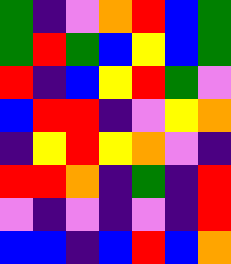[["green", "indigo", "violet", "orange", "red", "blue", "green"], ["green", "red", "green", "blue", "yellow", "blue", "green"], ["red", "indigo", "blue", "yellow", "red", "green", "violet"], ["blue", "red", "red", "indigo", "violet", "yellow", "orange"], ["indigo", "yellow", "red", "yellow", "orange", "violet", "indigo"], ["red", "red", "orange", "indigo", "green", "indigo", "red"], ["violet", "indigo", "violet", "indigo", "violet", "indigo", "red"], ["blue", "blue", "indigo", "blue", "red", "blue", "orange"]]